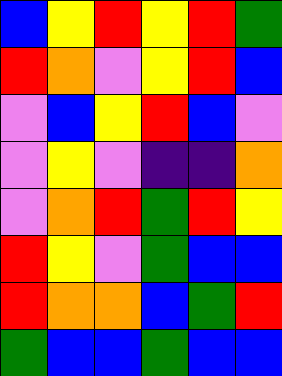[["blue", "yellow", "red", "yellow", "red", "green"], ["red", "orange", "violet", "yellow", "red", "blue"], ["violet", "blue", "yellow", "red", "blue", "violet"], ["violet", "yellow", "violet", "indigo", "indigo", "orange"], ["violet", "orange", "red", "green", "red", "yellow"], ["red", "yellow", "violet", "green", "blue", "blue"], ["red", "orange", "orange", "blue", "green", "red"], ["green", "blue", "blue", "green", "blue", "blue"]]